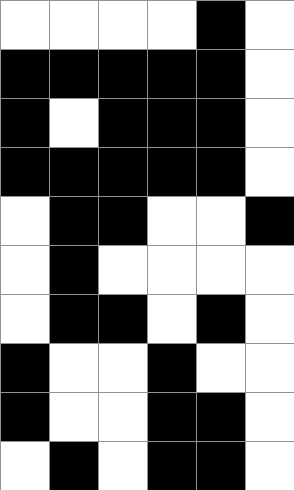[["white", "white", "white", "white", "black", "white"], ["black", "black", "black", "black", "black", "white"], ["black", "white", "black", "black", "black", "white"], ["black", "black", "black", "black", "black", "white"], ["white", "black", "black", "white", "white", "black"], ["white", "black", "white", "white", "white", "white"], ["white", "black", "black", "white", "black", "white"], ["black", "white", "white", "black", "white", "white"], ["black", "white", "white", "black", "black", "white"], ["white", "black", "white", "black", "black", "white"]]